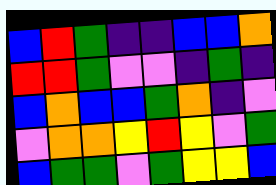[["blue", "red", "green", "indigo", "indigo", "blue", "blue", "orange"], ["red", "red", "green", "violet", "violet", "indigo", "green", "indigo"], ["blue", "orange", "blue", "blue", "green", "orange", "indigo", "violet"], ["violet", "orange", "orange", "yellow", "red", "yellow", "violet", "green"], ["blue", "green", "green", "violet", "green", "yellow", "yellow", "blue"]]